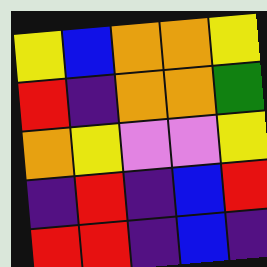[["yellow", "blue", "orange", "orange", "yellow"], ["red", "indigo", "orange", "orange", "green"], ["orange", "yellow", "violet", "violet", "yellow"], ["indigo", "red", "indigo", "blue", "red"], ["red", "red", "indigo", "blue", "indigo"]]